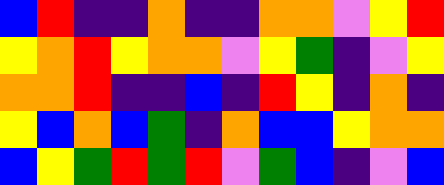[["blue", "red", "indigo", "indigo", "orange", "indigo", "indigo", "orange", "orange", "violet", "yellow", "red"], ["yellow", "orange", "red", "yellow", "orange", "orange", "violet", "yellow", "green", "indigo", "violet", "yellow"], ["orange", "orange", "red", "indigo", "indigo", "blue", "indigo", "red", "yellow", "indigo", "orange", "indigo"], ["yellow", "blue", "orange", "blue", "green", "indigo", "orange", "blue", "blue", "yellow", "orange", "orange"], ["blue", "yellow", "green", "red", "green", "red", "violet", "green", "blue", "indigo", "violet", "blue"]]